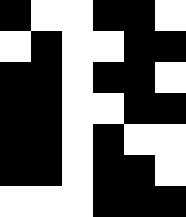[["black", "white", "white", "black", "black", "white"], ["white", "black", "white", "white", "black", "black"], ["black", "black", "white", "black", "black", "white"], ["black", "black", "white", "white", "black", "black"], ["black", "black", "white", "black", "white", "white"], ["black", "black", "white", "black", "black", "white"], ["white", "white", "white", "black", "black", "black"]]